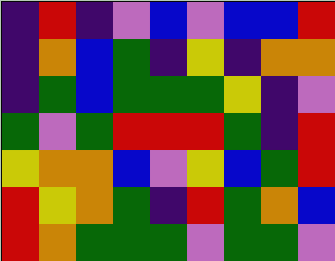[["indigo", "red", "indigo", "violet", "blue", "violet", "blue", "blue", "red"], ["indigo", "orange", "blue", "green", "indigo", "yellow", "indigo", "orange", "orange"], ["indigo", "green", "blue", "green", "green", "green", "yellow", "indigo", "violet"], ["green", "violet", "green", "red", "red", "red", "green", "indigo", "red"], ["yellow", "orange", "orange", "blue", "violet", "yellow", "blue", "green", "red"], ["red", "yellow", "orange", "green", "indigo", "red", "green", "orange", "blue"], ["red", "orange", "green", "green", "green", "violet", "green", "green", "violet"]]